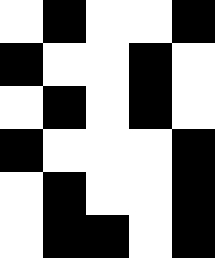[["white", "black", "white", "white", "black"], ["black", "white", "white", "black", "white"], ["white", "black", "white", "black", "white"], ["black", "white", "white", "white", "black"], ["white", "black", "white", "white", "black"], ["white", "black", "black", "white", "black"]]